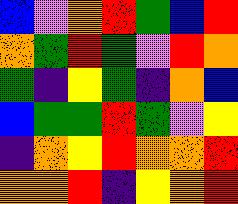[["blue", "violet", "orange", "red", "green", "blue", "red"], ["orange", "green", "red", "green", "violet", "red", "orange"], ["green", "indigo", "yellow", "green", "indigo", "orange", "blue"], ["blue", "green", "green", "red", "green", "violet", "yellow"], ["indigo", "orange", "yellow", "red", "orange", "orange", "red"], ["orange", "orange", "red", "indigo", "yellow", "orange", "red"]]